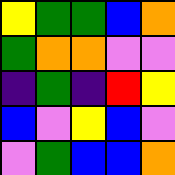[["yellow", "green", "green", "blue", "orange"], ["green", "orange", "orange", "violet", "violet"], ["indigo", "green", "indigo", "red", "yellow"], ["blue", "violet", "yellow", "blue", "violet"], ["violet", "green", "blue", "blue", "orange"]]